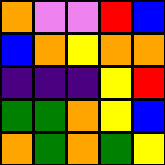[["orange", "violet", "violet", "red", "blue"], ["blue", "orange", "yellow", "orange", "orange"], ["indigo", "indigo", "indigo", "yellow", "red"], ["green", "green", "orange", "yellow", "blue"], ["orange", "green", "orange", "green", "yellow"]]